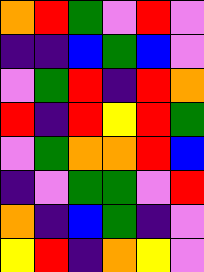[["orange", "red", "green", "violet", "red", "violet"], ["indigo", "indigo", "blue", "green", "blue", "violet"], ["violet", "green", "red", "indigo", "red", "orange"], ["red", "indigo", "red", "yellow", "red", "green"], ["violet", "green", "orange", "orange", "red", "blue"], ["indigo", "violet", "green", "green", "violet", "red"], ["orange", "indigo", "blue", "green", "indigo", "violet"], ["yellow", "red", "indigo", "orange", "yellow", "violet"]]